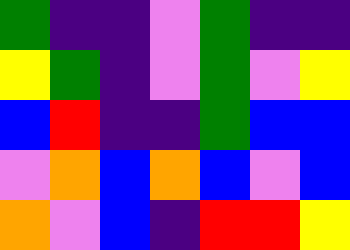[["green", "indigo", "indigo", "violet", "green", "indigo", "indigo"], ["yellow", "green", "indigo", "violet", "green", "violet", "yellow"], ["blue", "red", "indigo", "indigo", "green", "blue", "blue"], ["violet", "orange", "blue", "orange", "blue", "violet", "blue"], ["orange", "violet", "blue", "indigo", "red", "red", "yellow"]]